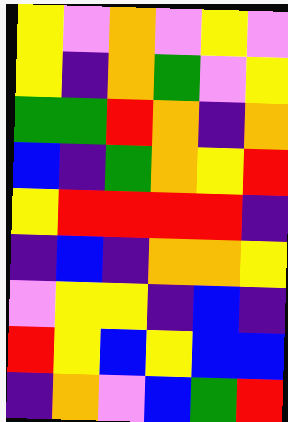[["yellow", "violet", "orange", "violet", "yellow", "violet"], ["yellow", "indigo", "orange", "green", "violet", "yellow"], ["green", "green", "red", "orange", "indigo", "orange"], ["blue", "indigo", "green", "orange", "yellow", "red"], ["yellow", "red", "red", "red", "red", "indigo"], ["indigo", "blue", "indigo", "orange", "orange", "yellow"], ["violet", "yellow", "yellow", "indigo", "blue", "indigo"], ["red", "yellow", "blue", "yellow", "blue", "blue"], ["indigo", "orange", "violet", "blue", "green", "red"]]